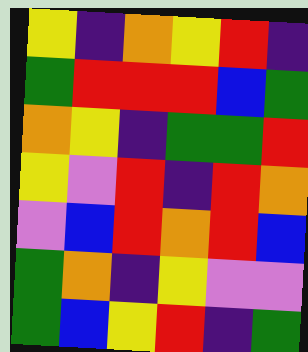[["yellow", "indigo", "orange", "yellow", "red", "indigo"], ["green", "red", "red", "red", "blue", "green"], ["orange", "yellow", "indigo", "green", "green", "red"], ["yellow", "violet", "red", "indigo", "red", "orange"], ["violet", "blue", "red", "orange", "red", "blue"], ["green", "orange", "indigo", "yellow", "violet", "violet"], ["green", "blue", "yellow", "red", "indigo", "green"]]